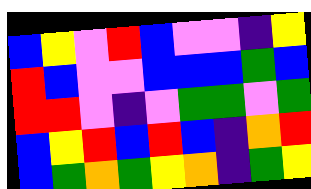[["blue", "yellow", "violet", "red", "blue", "violet", "violet", "indigo", "yellow"], ["red", "blue", "violet", "violet", "blue", "blue", "blue", "green", "blue"], ["red", "red", "violet", "indigo", "violet", "green", "green", "violet", "green"], ["blue", "yellow", "red", "blue", "red", "blue", "indigo", "orange", "red"], ["blue", "green", "orange", "green", "yellow", "orange", "indigo", "green", "yellow"]]